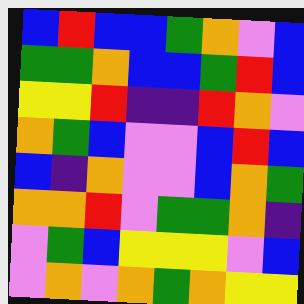[["blue", "red", "blue", "blue", "green", "orange", "violet", "blue"], ["green", "green", "orange", "blue", "blue", "green", "red", "blue"], ["yellow", "yellow", "red", "indigo", "indigo", "red", "orange", "violet"], ["orange", "green", "blue", "violet", "violet", "blue", "red", "blue"], ["blue", "indigo", "orange", "violet", "violet", "blue", "orange", "green"], ["orange", "orange", "red", "violet", "green", "green", "orange", "indigo"], ["violet", "green", "blue", "yellow", "yellow", "yellow", "violet", "blue"], ["violet", "orange", "violet", "orange", "green", "orange", "yellow", "yellow"]]